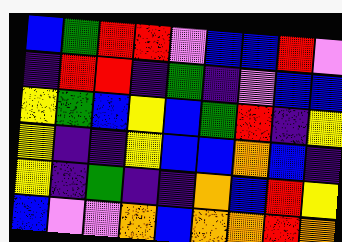[["blue", "green", "red", "red", "violet", "blue", "blue", "red", "violet"], ["indigo", "red", "red", "indigo", "green", "indigo", "violet", "blue", "blue"], ["yellow", "green", "blue", "yellow", "blue", "green", "red", "indigo", "yellow"], ["yellow", "indigo", "indigo", "yellow", "blue", "blue", "orange", "blue", "indigo"], ["yellow", "indigo", "green", "indigo", "indigo", "orange", "blue", "red", "yellow"], ["blue", "violet", "violet", "orange", "blue", "orange", "orange", "red", "orange"]]